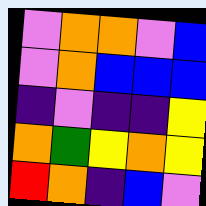[["violet", "orange", "orange", "violet", "blue"], ["violet", "orange", "blue", "blue", "blue"], ["indigo", "violet", "indigo", "indigo", "yellow"], ["orange", "green", "yellow", "orange", "yellow"], ["red", "orange", "indigo", "blue", "violet"]]